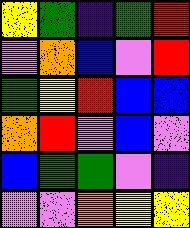[["yellow", "green", "indigo", "green", "red"], ["violet", "orange", "blue", "violet", "red"], ["green", "yellow", "red", "blue", "blue"], ["orange", "red", "violet", "blue", "violet"], ["blue", "green", "green", "violet", "indigo"], ["violet", "violet", "orange", "yellow", "yellow"]]